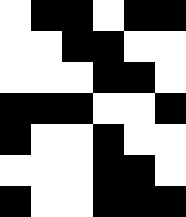[["white", "black", "black", "white", "black", "black"], ["white", "white", "black", "black", "white", "white"], ["white", "white", "white", "black", "black", "white"], ["black", "black", "black", "white", "white", "black"], ["black", "white", "white", "black", "white", "white"], ["white", "white", "white", "black", "black", "white"], ["black", "white", "white", "black", "black", "black"]]